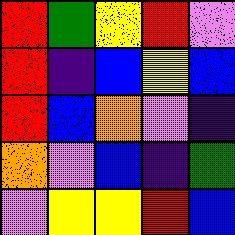[["red", "green", "yellow", "red", "violet"], ["red", "indigo", "blue", "yellow", "blue"], ["red", "blue", "orange", "violet", "indigo"], ["orange", "violet", "blue", "indigo", "green"], ["violet", "yellow", "yellow", "red", "blue"]]